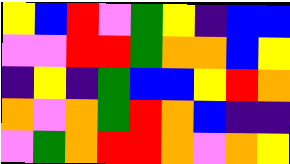[["yellow", "blue", "red", "violet", "green", "yellow", "indigo", "blue", "blue"], ["violet", "violet", "red", "red", "green", "orange", "orange", "blue", "yellow"], ["indigo", "yellow", "indigo", "green", "blue", "blue", "yellow", "red", "orange"], ["orange", "violet", "orange", "green", "red", "orange", "blue", "indigo", "indigo"], ["violet", "green", "orange", "red", "red", "orange", "violet", "orange", "yellow"]]